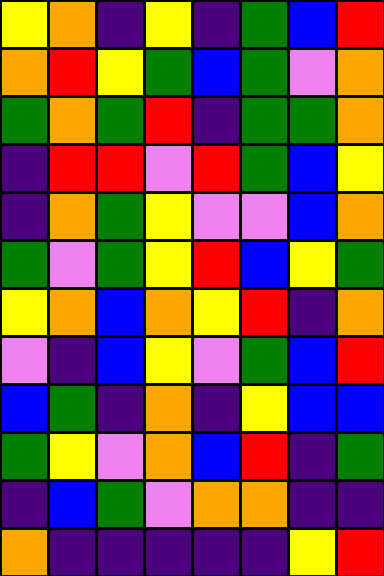[["yellow", "orange", "indigo", "yellow", "indigo", "green", "blue", "red"], ["orange", "red", "yellow", "green", "blue", "green", "violet", "orange"], ["green", "orange", "green", "red", "indigo", "green", "green", "orange"], ["indigo", "red", "red", "violet", "red", "green", "blue", "yellow"], ["indigo", "orange", "green", "yellow", "violet", "violet", "blue", "orange"], ["green", "violet", "green", "yellow", "red", "blue", "yellow", "green"], ["yellow", "orange", "blue", "orange", "yellow", "red", "indigo", "orange"], ["violet", "indigo", "blue", "yellow", "violet", "green", "blue", "red"], ["blue", "green", "indigo", "orange", "indigo", "yellow", "blue", "blue"], ["green", "yellow", "violet", "orange", "blue", "red", "indigo", "green"], ["indigo", "blue", "green", "violet", "orange", "orange", "indigo", "indigo"], ["orange", "indigo", "indigo", "indigo", "indigo", "indigo", "yellow", "red"]]